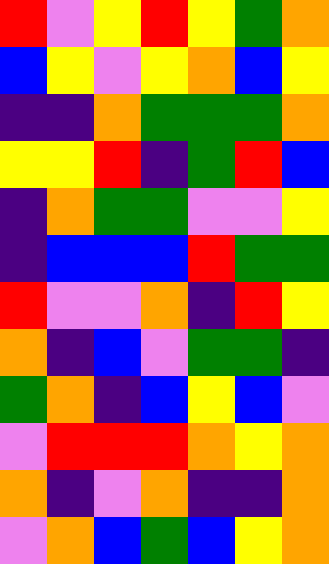[["red", "violet", "yellow", "red", "yellow", "green", "orange"], ["blue", "yellow", "violet", "yellow", "orange", "blue", "yellow"], ["indigo", "indigo", "orange", "green", "green", "green", "orange"], ["yellow", "yellow", "red", "indigo", "green", "red", "blue"], ["indigo", "orange", "green", "green", "violet", "violet", "yellow"], ["indigo", "blue", "blue", "blue", "red", "green", "green"], ["red", "violet", "violet", "orange", "indigo", "red", "yellow"], ["orange", "indigo", "blue", "violet", "green", "green", "indigo"], ["green", "orange", "indigo", "blue", "yellow", "blue", "violet"], ["violet", "red", "red", "red", "orange", "yellow", "orange"], ["orange", "indigo", "violet", "orange", "indigo", "indigo", "orange"], ["violet", "orange", "blue", "green", "blue", "yellow", "orange"]]